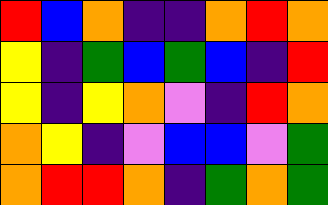[["red", "blue", "orange", "indigo", "indigo", "orange", "red", "orange"], ["yellow", "indigo", "green", "blue", "green", "blue", "indigo", "red"], ["yellow", "indigo", "yellow", "orange", "violet", "indigo", "red", "orange"], ["orange", "yellow", "indigo", "violet", "blue", "blue", "violet", "green"], ["orange", "red", "red", "orange", "indigo", "green", "orange", "green"]]